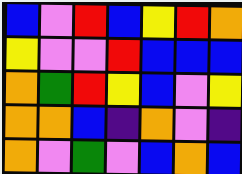[["blue", "violet", "red", "blue", "yellow", "red", "orange"], ["yellow", "violet", "violet", "red", "blue", "blue", "blue"], ["orange", "green", "red", "yellow", "blue", "violet", "yellow"], ["orange", "orange", "blue", "indigo", "orange", "violet", "indigo"], ["orange", "violet", "green", "violet", "blue", "orange", "blue"]]